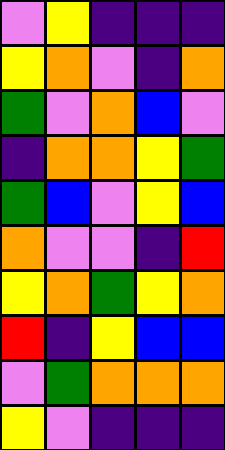[["violet", "yellow", "indigo", "indigo", "indigo"], ["yellow", "orange", "violet", "indigo", "orange"], ["green", "violet", "orange", "blue", "violet"], ["indigo", "orange", "orange", "yellow", "green"], ["green", "blue", "violet", "yellow", "blue"], ["orange", "violet", "violet", "indigo", "red"], ["yellow", "orange", "green", "yellow", "orange"], ["red", "indigo", "yellow", "blue", "blue"], ["violet", "green", "orange", "orange", "orange"], ["yellow", "violet", "indigo", "indigo", "indigo"]]